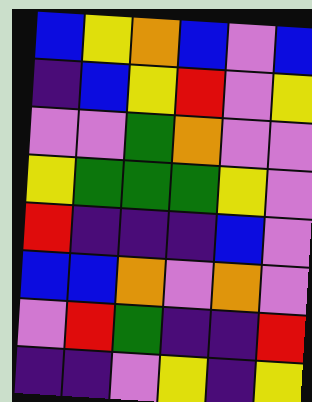[["blue", "yellow", "orange", "blue", "violet", "blue"], ["indigo", "blue", "yellow", "red", "violet", "yellow"], ["violet", "violet", "green", "orange", "violet", "violet"], ["yellow", "green", "green", "green", "yellow", "violet"], ["red", "indigo", "indigo", "indigo", "blue", "violet"], ["blue", "blue", "orange", "violet", "orange", "violet"], ["violet", "red", "green", "indigo", "indigo", "red"], ["indigo", "indigo", "violet", "yellow", "indigo", "yellow"]]